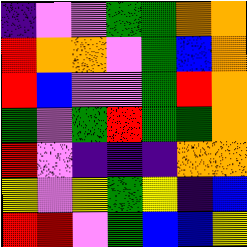[["indigo", "violet", "violet", "green", "green", "orange", "orange"], ["red", "orange", "orange", "violet", "green", "blue", "orange"], ["red", "blue", "violet", "violet", "green", "red", "orange"], ["green", "violet", "green", "red", "green", "green", "orange"], ["red", "violet", "indigo", "indigo", "indigo", "orange", "orange"], ["yellow", "violet", "yellow", "green", "yellow", "indigo", "blue"], ["red", "red", "violet", "green", "blue", "blue", "yellow"]]